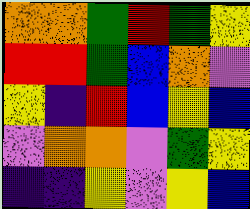[["orange", "orange", "green", "red", "green", "yellow"], ["red", "red", "green", "blue", "orange", "violet"], ["yellow", "indigo", "red", "blue", "yellow", "blue"], ["violet", "orange", "orange", "violet", "green", "yellow"], ["indigo", "indigo", "yellow", "violet", "yellow", "blue"]]